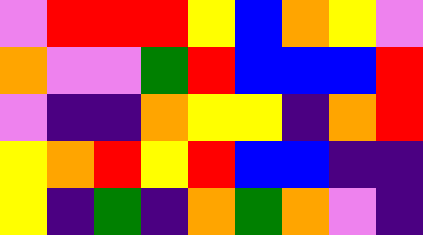[["violet", "red", "red", "red", "yellow", "blue", "orange", "yellow", "violet"], ["orange", "violet", "violet", "green", "red", "blue", "blue", "blue", "red"], ["violet", "indigo", "indigo", "orange", "yellow", "yellow", "indigo", "orange", "red"], ["yellow", "orange", "red", "yellow", "red", "blue", "blue", "indigo", "indigo"], ["yellow", "indigo", "green", "indigo", "orange", "green", "orange", "violet", "indigo"]]